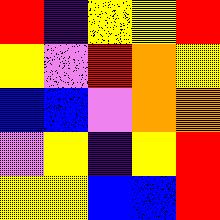[["red", "indigo", "yellow", "yellow", "red"], ["yellow", "violet", "red", "orange", "yellow"], ["blue", "blue", "violet", "orange", "orange"], ["violet", "yellow", "indigo", "yellow", "red"], ["yellow", "yellow", "blue", "blue", "red"]]